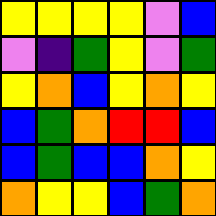[["yellow", "yellow", "yellow", "yellow", "violet", "blue"], ["violet", "indigo", "green", "yellow", "violet", "green"], ["yellow", "orange", "blue", "yellow", "orange", "yellow"], ["blue", "green", "orange", "red", "red", "blue"], ["blue", "green", "blue", "blue", "orange", "yellow"], ["orange", "yellow", "yellow", "blue", "green", "orange"]]